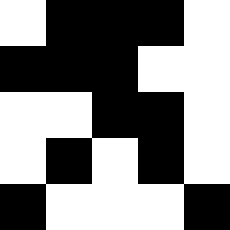[["white", "black", "black", "black", "white"], ["black", "black", "black", "white", "white"], ["white", "white", "black", "black", "white"], ["white", "black", "white", "black", "white"], ["black", "white", "white", "white", "black"]]